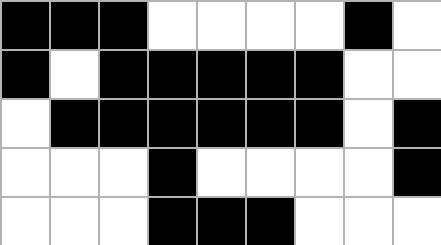[["black", "black", "black", "white", "white", "white", "white", "black", "white"], ["black", "white", "black", "black", "black", "black", "black", "white", "white"], ["white", "black", "black", "black", "black", "black", "black", "white", "black"], ["white", "white", "white", "black", "white", "white", "white", "white", "black"], ["white", "white", "white", "black", "black", "black", "white", "white", "white"]]